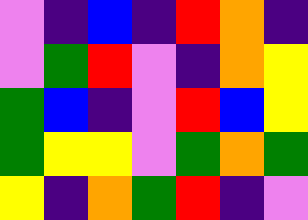[["violet", "indigo", "blue", "indigo", "red", "orange", "indigo"], ["violet", "green", "red", "violet", "indigo", "orange", "yellow"], ["green", "blue", "indigo", "violet", "red", "blue", "yellow"], ["green", "yellow", "yellow", "violet", "green", "orange", "green"], ["yellow", "indigo", "orange", "green", "red", "indigo", "violet"]]